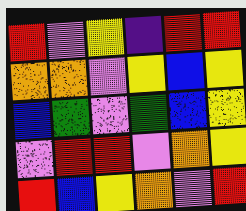[["red", "violet", "yellow", "indigo", "red", "red"], ["orange", "orange", "violet", "yellow", "blue", "yellow"], ["blue", "green", "violet", "green", "blue", "yellow"], ["violet", "red", "red", "violet", "orange", "yellow"], ["red", "blue", "yellow", "orange", "violet", "red"]]